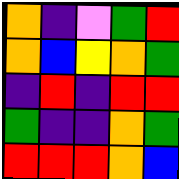[["orange", "indigo", "violet", "green", "red"], ["orange", "blue", "yellow", "orange", "green"], ["indigo", "red", "indigo", "red", "red"], ["green", "indigo", "indigo", "orange", "green"], ["red", "red", "red", "orange", "blue"]]